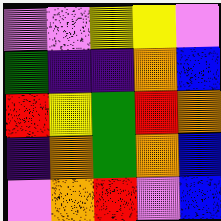[["violet", "violet", "yellow", "yellow", "violet"], ["green", "indigo", "indigo", "orange", "blue"], ["red", "yellow", "green", "red", "orange"], ["indigo", "orange", "green", "orange", "blue"], ["violet", "orange", "red", "violet", "blue"]]